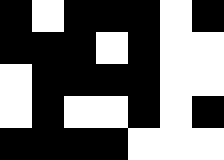[["black", "white", "black", "black", "black", "white", "black"], ["black", "black", "black", "white", "black", "white", "white"], ["white", "black", "black", "black", "black", "white", "white"], ["white", "black", "white", "white", "black", "white", "black"], ["black", "black", "black", "black", "white", "white", "white"]]